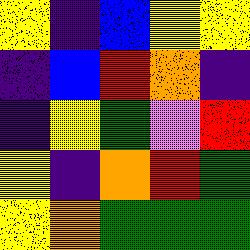[["yellow", "indigo", "blue", "yellow", "yellow"], ["indigo", "blue", "red", "orange", "indigo"], ["indigo", "yellow", "green", "violet", "red"], ["yellow", "indigo", "orange", "red", "green"], ["yellow", "orange", "green", "green", "green"]]